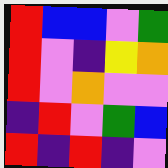[["red", "blue", "blue", "violet", "green"], ["red", "violet", "indigo", "yellow", "orange"], ["red", "violet", "orange", "violet", "violet"], ["indigo", "red", "violet", "green", "blue"], ["red", "indigo", "red", "indigo", "violet"]]